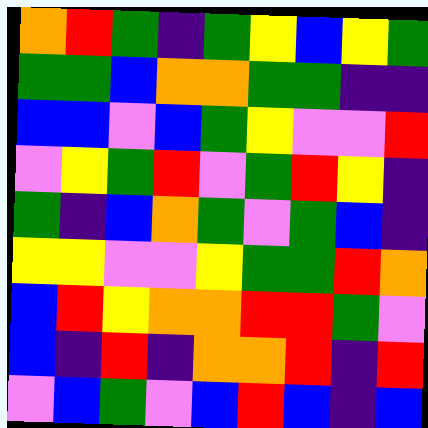[["orange", "red", "green", "indigo", "green", "yellow", "blue", "yellow", "green"], ["green", "green", "blue", "orange", "orange", "green", "green", "indigo", "indigo"], ["blue", "blue", "violet", "blue", "green", "yellow", "violet", "violet", "red"], ["violet", "yellow", "green", "red", "violet", "green", "red", "yellow", "indigo"], ["green", "indigo", "blue", "orange", "green", "violet", "green", "blue", "indigo"], ["yellow", "yellow", "violet", "violet", "yellow", "green", "green", "red", "orange"], ["blue", "red", "yellow", "orange", "orange", "red", "red", "green", "violet"], ["blue", "indigo", "red", "indigo", "orange", "orange", "red", "indigo", "red"], ["violet", "blue", "green", "violet", "blue", "red", "blue", "indigo", "blue"]]